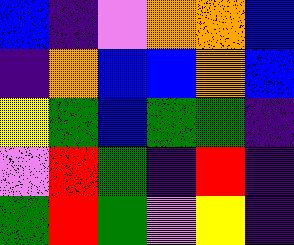[["blue", "indigo", "violet", "orange", "orange", "blue"], ["indigo", "orange", "blue", "blue", "orange", "blue"], ["yellow", "green", "blue", "green", "green", "indigo"], ["violet", "red", "green", "indigo", "red", "indigo"], ["green", "red", "green", "violet", "yellow", "indigo"]]